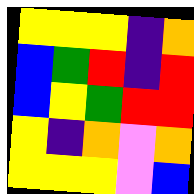[["yellow", "yellow", "yellow", "indigo", "orange"], ["blue", "green", "red", "indigo", "red"], ["blue", "yellow", "green", "red", "red"], ["yellow", "indigo", "orange", "violet", "orange"], ["yellow", "yellow", "yellow", "violet", "blue"]]